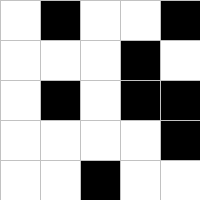[["white", "black", "white", "white", "black"], ["white", "white", "white", "black", "white"], ["white", "black", "white", "black", "black"], ["white", "white", "white", "white", "black"], ["white", "white", "black", "white", "white"]]